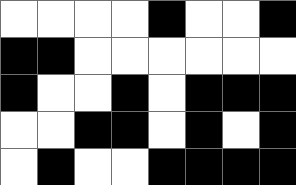[["white", "white", "white", "white", "black", "white", "white", "black"], ["black", "black", "white", "white", "white", "white", "white", "white"], ["black", "white", "white", "black", "white", "black", "black", "black"], ["white", "white", "black", "black", "white", "black", "white", "black"], ["white", "black", "white", "white", "black", "black", "black", "black"]]